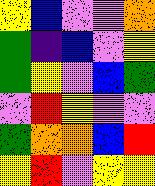[["yellow", "blue", "violet", "violet", "orange"], ["green", "indigo", "blue", "violet", "yellow"], ["green", "yellow", "violet", "blue", "green"], ["violet", "red", "yellow", "violet", "violet"], ["green", "orange", "orange", "blue", "red"], ["yellow", "red", "violet", "yellow", "yellow"]]